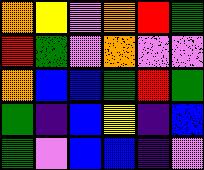[["orange", "yellow", "violet", "orange", "red", "green"], ["red", "green", "violet", "orange", "violet", "violet"], ["orange", "blue", "blue", "green", "red", "green"], ["green", "indigo", "blue", "yellow", "indigo", "blue"], ["green", "violet", "blue", "blue", "indigo", "violet"]]